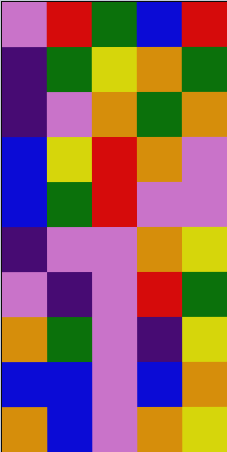[["violet", "red", "green", "blue", "red"], ["indigo", "green", "yellow", "orange", "green"], ["indigo", "violet", "orange", "green", "orange"], ["blue", "yellow", "red", "orange", "violet"], ["blue", "green", "red", "violet", "violet"], ["indigo", "violet", "violet", "orange", "yellow"], ["violet", "indigo", "violet", "red", "green"], ["orange", "green", "violet", "indigo", "yellow"], ["blue", "blue", "violet", "blue", "orange"], ["orange", "blue", "violet", "orange", "yellow"]]